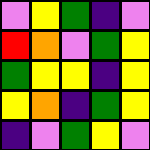[["violet", "yellow", "green", "indigo", "violet"], ["red", "orange", "violet", "green", "yellow"], ["green", "yellow", "yellow", "indigo", "yellow"], ["yellow", "orange", "indigo", "green", "yellow"], ["indigo", "violet", "green", "yellow", "violet"]]